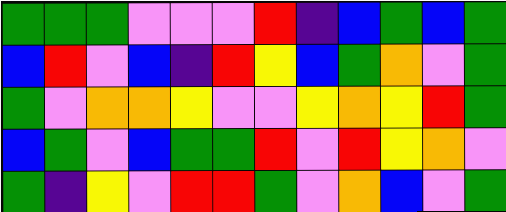[["green", "green", "green", "violet", "violet", "violet", "red", "indigo", "blue", "green", "blue", "green"], ["blue", "red", "violet", "blue", "indigo", "red", "yellow", "blue", "green", "orange", "violet", "green"], ["green", "violet", "orange", "orange", "yellow", "violet", "violet", "yellow", "orange", "yellow", "red", "green"], ["blue", "green", "violet", "blue", "green", "green", "red", "violet", "red", "yellow", "orange", "violet"], ["green", "indigo", "yellow", "violet", "red", "red", "green", "violet", "orange", "blue", "violet", "green"]]